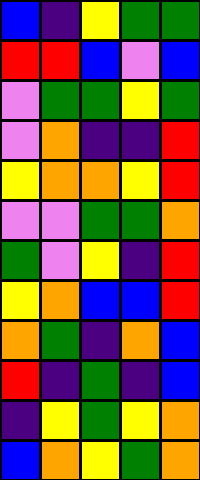[["blue", "indigo", "yellow", "green", "green"], ["red", "red", "blue", "violet", "blue"], ["violet", "green", "green", "yellow", "green"], ["violet", "orange", "indigo", "indigo", "red"], ["yellow", "orange", "orange", "yellow", "red"], ["violet", "violet", "green", "green", "orange"], ["green", "violet", "yellow", "indigo", "red"], ["yellow", "orange", "blue", "blue", "red"], ["orange", "green", "indigo", "orange", "blue"], ["red", "indigo", "green", "indigo", "blue"], ["indigo", "yellow", "green", "yellow", "orange"], ["blue", "orange", "yellow", "green", "orange"]]